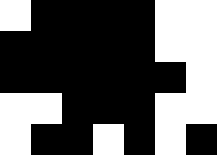[["white", "black", "black", "black", "black", "white", "white"], ["black", "black", "black", "black", "black", "white", "white"], ["black", "black", "black", "black", "black", "black", "white"], ["white", "white", "black", "black", "black", "white", "white"], ["white", "black", "black", "white", "black", "white", "black"]]